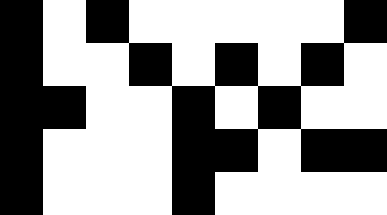[["black", "white", "black", "white", "white", "white", "white", "white", "black"], ["black", "white", "white", "black", "white", "black", "white", "black", "white"], ["black", "black", "white", "white", "black", "white", "black", "white", "white"], ["black", "white", "white", "white", "black", "black", "white", "black", "black"], ["black", "white", "white", "white", "black", "white", "white", "white", "white"]]